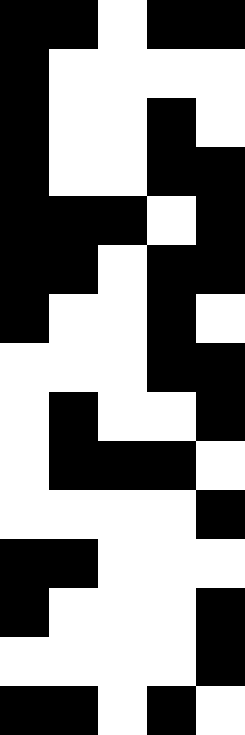[["black", "black", "white", "black", "black"], ["black", "white", "white", "white", "white"], ["black", "white", "white", "black", "white"], ["black", "white", "white", "black", "black"], ["black", "black", "black", "white", "black"], ["black", "black", "white", "black", "black"], ["black", "white", "white", "black", "white"], ["white", "white", "white", "black", "black"], ["white", "black", "white", "white", "black"], ["white", "black", "black", "black", "white"], ["white", "white", "white", "white", "black"], ["black", "black", "white", "white", "white"], ["black", "white", "white", "white", "black"], ["white", "white", "white", "white", "black"], ["black", "black", "white", "black", "white"]]